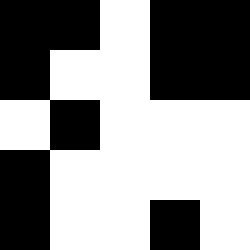[["black", "black", "white", "black", "black"], ["black", "white", "white", "black", "black"], ["white", "black", "white", "white", "white"], ["black", "white", "white", "white", "white"], ["black", "white", "white", "black", "white"]]